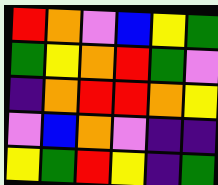[["red", "orange", "violet", "blue", "yellow", "green"], ["green", "yellow", "orange", "red", "green", "violet"], ["indigo", "orange", "red", "red", "orange", "yellow"], ["violet", "blue", "orange", "violet", "indigo", "indigo"], ["yellow", "green", "red", "yellow", "indigo", "green"]]